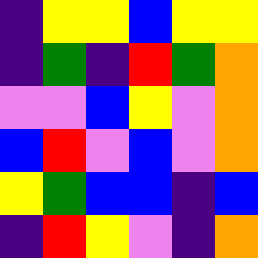[["indigo", "yellow", "yellow", "blue", "yellow", "yellow"], ["indigo", "green", "indigo", "red", "green", "orange"], ["violet", "violet", "blue", "yellow", "violet", "orange"], ["blue", "red", "violet", "blue", "violet", "orange"], ["yellow", "green", "blue", "blue", "indigo", "blue"], ["indigo", "red", "yellow", "violet", "indigo", "orange"]]